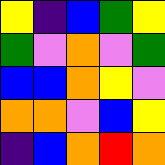[["yellow", "indigo", "blue", "green", "yellow"], ["green", "violet", "orange", "violet", "green"], ["blue", "blue", "orange", "yellow", "violet"], ["orange", "orange", "violet", "blue", "yellow"], ["indigo", "blue", "orange", "red", "orange"]]